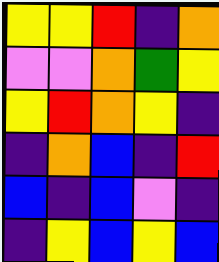[["yellow", "yellow", "red", "indigo", "orange"], ["violet", "violet", "orange", "green", "yellow"], ["yellow", "red", "orange", "yellow", "indigo"], ["indigo", "orange", "blue", "indigo", "red"], ["blue", "indigo", "blue", "violet", "indigo"], ["indigo", "yellow", "blue", "yellow", "blue"]]